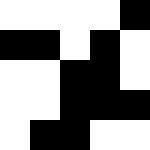[["white", "white", "white", "white", "black"], ["black", "black", "white", "black", "white"], ["white", "white", "black", "black", "white"], ["white", "white", "black", "black", "black"], ["white", "black", "black", "white", "white"]]